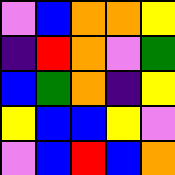[["violet", "blue", "orange", "orange", "yellow"], ["indigo", "red", "orange", "violet", "green"], ["blue", "green", "orange", "indigo", "yellow"], ["yellow", "blue", "blue", "yellow", "violet"], ["violet", "blue", "red", "blue", "orange"]]